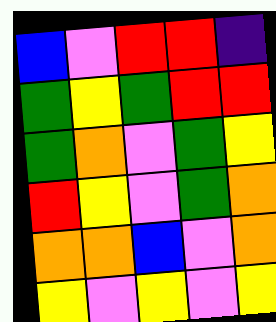[["blue", "violet", "red", "red", "indigo"], ["green", "yellow", "green", "red", "red"], ["green", "orange", "violet", "green", "yellow"], ["red", "yellow", "violet", "green", "orange"], ["orange", "orange", "blue", "violet", "orange"], ["yellow", "violet", "yellow", "violet", "yellow"]]